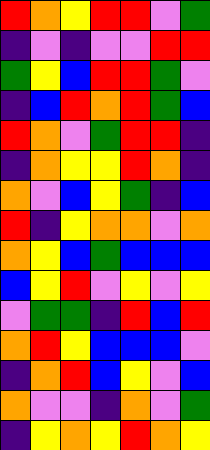[["red", "orange", "yellow", "red", "red", "violet", "green"], ["indigo", "violet", "indigo", "violet", "violet", "red", "red"], ["green", "yellow", "blue", "red", "red", "green", "violet"], ["indigo", "blue", "red", "orange", "red", "green", "blue"], ["red", "orange", "violet", "green", "red", "red", "indigo"], ["indigo", "orange", "yellow", "yellow", "red", "orange", "indigo"], ["orange", "violet", "blue", "yellow", "green", "indigo", "blue"], ["red", "indigo", "yellow", "orange", "orange", "violet", "orange"], ["orange", "yellow", "blue", "green", "blue", "blue", "blue"], ["blue", "yellow", "red", "violet", "yellow", "violet", "yellow"], ["violet", "green", "green", "indigo", "red", "blue", "red"], ["orange", "red", "yellow", "blue", "blue", "blue", "violet"], ["indigo", "orange", "red", "blue", "yellow", "violet", "blue"], ["orange", "violet", "violet", "indigo", "orange", "violet", "green"], ["indigo", "yellow", "orange", "yellow", "red", "orange", "yellow"]]